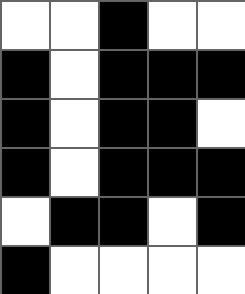[["white", "white", "black", "white", "white"], ["black", "white", "black", "black", "black"], ["black", "white", "black", "black", "white"], ["black", "white", "black", "black", "black"], ["white", "black", "black", "white", "black"], ["black", "white", "white", "white", "white"]]